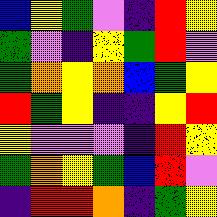[["blue", "yellow", "green", "violet", "indigo", "red", "yellow"], ["green", "violet", "indigo", "yellow", "green", "red", "violet"], ["green", "orange", "yellow", "orange", "blue", "green", "yellow"], ["red", "green", "yellow", "indigo", "indigo", "yellow", "red"], ["yellow", "violet", "violet", "violet", "indigo", "red", "yellow"], ["green", "orange", "yellow", "green", "blue", "red", "violet"], ["indigo", "red", "red", "orange", "indigo", "green", "yellow"]]